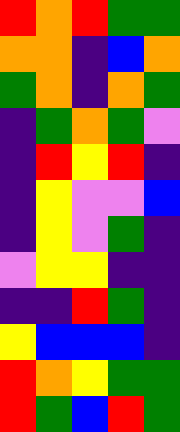[["red", "orange", "red", "green", "green"], ["orange", "orange", "indigo", "blue", "orange"], ["green", "orange", "indigo", "orange", "green"], ["indigo", "green", "orange", "green", "violet"], ["indigo", "red", "yellow", "red", "indigo"], ["indigo", "yellow", "violet", "violet", "blue"], ["indigo", "yellow", "violet", "green", "indigo"], ["violet", "yellow", "yellow", "indigo", "indigo"], ["indigo", "indigo", "red", "green", "indigo"], ["yellow", "blue", "blue", "blue", "indigo"], ["red", "orange", "yellow", "green", "green"], ["red", "green", "blue", "red", "green"]]